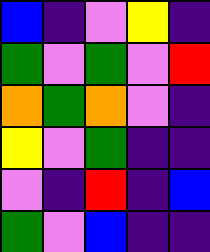[["blue", "indigo", "violet", "yellow", "indigo"], ["green", "violet", "green", "violet", "red"], ["orange", "green", "orange", "violet", "indigo"], ["yellow", "violet", "green", "indigo", "indigo"], ["violet", "indigo", "red", "indigo", "blue"], ["green", "violet", "blue", "indigo", "indigo"]]